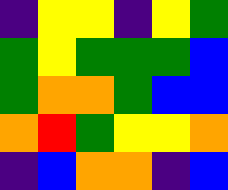[["indigo", "yellow", "yellow", "indigo", "yellow", "green"], ["green", "yellow", "green", "green", "green", "blue"], ["green", "orange", "orange", "green", "blue", "blue"], ["orange", "red", "green", "yellow", "yellow", "orange"], ["indigo", "blue", "orange", "orange", "indigo", "blue"]]